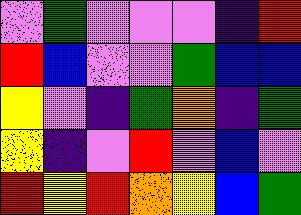[["violet", "green", "violet", "violet", "violet", "indigo", "red"], ["red", "blue", "violet", "violet", "green", "blue", "blue"], ["yellow", "violet", "indigo", "green", "orange", "indigo", "green"], ["yellow", "indigo", "violet", "red", "violet", "blue", "violet"], ["red", "yellow", "red", "orange", "yellow", "blue", "green"]]